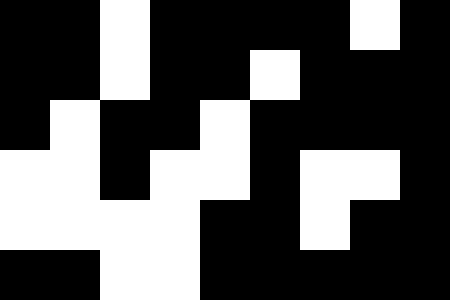[["black", "black", "white", "black", "black", "black", "black", "white", "black"], ["black", "black", "white", "black", "black", "white", "black", "black", "black"], ["black", "white", "black", "black", "white", "black", "black", "black", "black"], ["white", "white", "black", "white", "white", "black", "white", "white", "black"], ["white", "white", "white", "white", "black", "black", "white", "black", "black"], ["black", "black", "white", "white", "black", "black", "black", "black", "black"]]